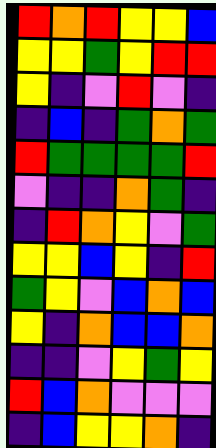[["red", "orange", "red", "yellow", "yellow", "blue"], ["yellow", "yellow", "green", "yellow", "red", "red"], ["yellow", "indigo", "violet", "red", "violet", "indigo"], ["indigo", "blue", "indigo", "green", "orange", "green"], ["red", "green", "green", "green", "green", "red"], ["violet", "indigo", "indigo", "orange", "green", "indigo"], ["indigo", "red", "orange", "yellow", "violet", "green"], ["yellow", "yellow", "blue", "yellow", "indigo", "red"], ["green", "yellow", "violet", "blue", "orange", "blue"], ["yellow", "indigo", "orange", "blue", "blue", "orange"], ["indigo", "indigo", "violet", "yellow", "green", "yellow"], ["red", "blue", "orange", "violet", "violet", "violet"], ["indigo", "blue", "yellow", "yellow", "orange", "indigo"]]